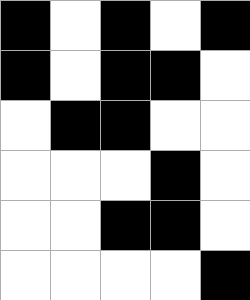[["black", "white", "black", "white", "black"], ["black", "white", "black", "black", "white"], ["white", "black", "black", "white", "white"], ["white", "white", "white", "black", "white"], ["white", "white", "black", "black", "white"], ["white", "white", "white", "white", "black"]]